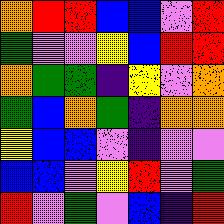[["orange", "red", "red", "blue", "blue", "violet", "red"], ["green", "violet", "violet", "yellow", "blue", "red", "red"], ["orange", "green", "green", "indigo", "yellow", "violet", "orange"], ["green", "blue", "orange", "green", "indigo", "orange", "orange"], ["yellow", "blue", "blue", "violet", "indigo", "violet", "violet"], ["blue", "blue", "violet", "yellow", "red", "violet", "green"], ["red", "violet", "green", "violet", "blue", "indigo", "red"]]